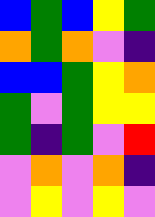[["blue", "green", "blue", "yellow", "green"], ["orange", "green", "orange", "violet", "indigo"], ["blue", "blue", "green", "yellow", "orange"], ["green", "violet", "green", "yellow", "yellow"], ["green", "indigo", "green", "violet", "red"], ["violet", "orange", "violet", "orange", "indigo"], ["violet", "yellow", "violet", "yellow", "violet"]]